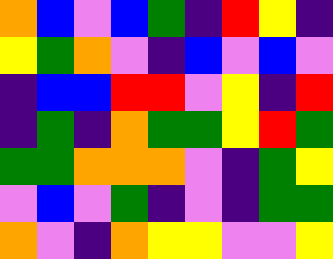[["orange", "blue", "violet", "blue", "green", "indigo", "red", "yellow", "indigo"], ["yellow", "green", "orange", "violet", "indigo", "blue", "violet", "blue", "violet"], ["indigo", "blue", "blue", "red", "red", "violet", "yellow", "indigo", "red"], ["indigo", "green", "indigo", "orange", "green", "green", "yellow", "red", "green"], ["green", "green", "orange", "orange", "orange", "violet", "indigo", "green", "yellow"], ["violet", "blue", "violet", "green", "indigo", "violet", "indigo", "green", "green"], ["orange", "violet", "indigo", "orange", "yellow", "yellow", "violet", "violet", "yellow"]]